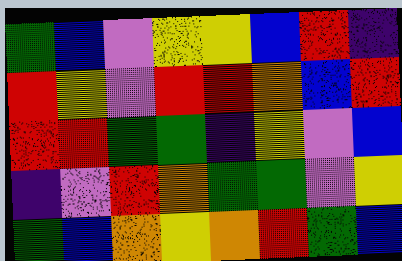[["green", "blue", "violet", "yellow", "yellow", "blue", "red", "indigo"], ["red", "yellow", "violet", "red", "red", "orange", "blue", "red"], ["red", "red", "green", "green", "indigo", "yellow", "violet", "blue"], ["indigo", "violet", "red", "orange", "green", "green", "violet", "yellow"], ["green", "blue", "orange", "yellow", "orange", "red", "green", "blue"]]